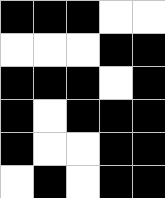[["black", "black", "black", "white", "white"], ["white", "white", "white", "black", "black"], ["black", "black", "black", "white", "black"], ["black", "white", "black", "black", "black"], ["black", "white", "white", "black", "black"], ["white", "black", "white", "black", "black"]]